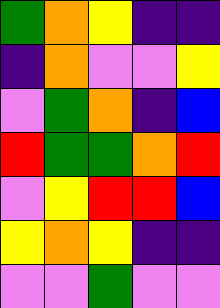[["green", "orange", "yellow", "indigo", "indigo"], ["indigo", "orange", "violet", "violet", "yellow"], ["violet", "green", "orange", "indigo", "blue"], ["red", "green", "green", "orange", "red"], ["violet", "yellow", "red", "red", "blue"], ["yellow", "orange", "yellow", "indigo", "indigo"], ["violet", "violet", "green", "violet", "violet"]]